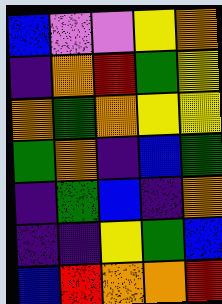[["blue", "violet", "violet", "yellow", "orange"], ["indigo", "orange", "red", "green", "yellow"], ["orange", "green", "orange", "yellow", "yellow"], ["green", "orange", "indigo", "blue", "green"], ["indigo", "green", "blue", "indigo", "orange"], ["indigo", "indigo", "yellow", "green", "blue"], ["blue", "red", "orange", "orange", "red"]]